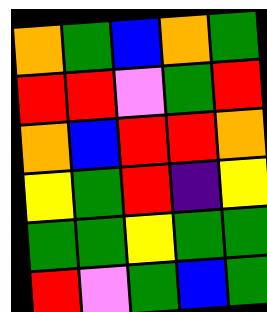[["orange", "green", "blue", "orange", "green"], ["red", "red", "violet", "green", "red"], ["orange", "blue", "red", "red", "orange"], ["yellow", "green", "red", "indigo", "yellow"], ["green", "green", "yellow", "green", "green"], ["red", "violet", "green", "blue", "green"]]